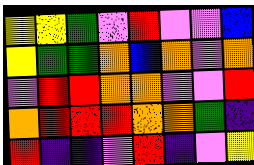[["yellow", "yellow", "green", "violet", "red", "violet", "violet", "blue"], ["yellow", "green", "green", "orange", "blue", "orange", "violet", "orange"], ["violet", "red", "red", "orange", "orange", "violet", "violet", "red"], ["orange", "red", "red", "red", "orange", "orange", "green", "indigo"], ["red", "indigo", "indigo", "violet", "red", "indigo", "violet", "yellow"]]